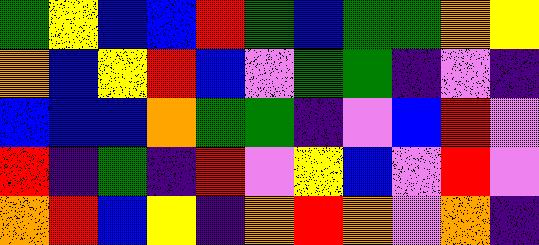[["green", "yellow", "blue", "blue", "red", "green", "blue", "green", "green", "orange", "yellow"], ["orange", "blue", "yellow", "red", "blue", "violet", "green", "green", "indigo", "violet", "indigo"], ["blue", "blue", "blue", "orange", "green", "green", "indigo", "violet", "blue", "red", "violet"], ["red", "indigo", "green", "indigo", "red", "violet", "yellow", "blue", "violet", "red", "violet"], ["orange", "red", "blue", "yellow", "indigo", "orange", "red", "orange", "violet", "orange", "indigo"]]